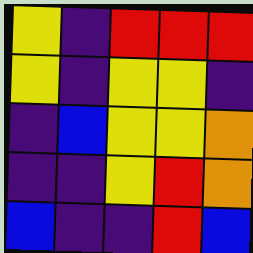[["yellow", "indigo", "red", "red", "red"], ["yellow", "indigo", "yellow", "yellow", "indigo"], ["indigo", "blue", "yellow", "yellow", "orange"], ["indigo", "indigo", "yellow", "red", "orange"], ["blue", "indigo", "indigo", "red", "blue"]]